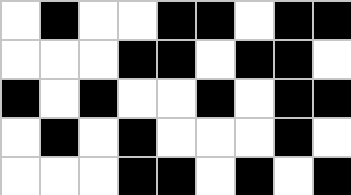[["white", "black", "white", "white", "black", "black", "white", "black", "black"], ["white", "white", "white", "black", "black", "white", "black", "black", "white"], ["black", "white", "black", "white", "white", "black", "white", "black", "black"], ["white", "black", "white", "black", "white", "white", "white", "black", "white"], ["white", "white", "white", "black", "black", "white", "black", "white", "black"]]